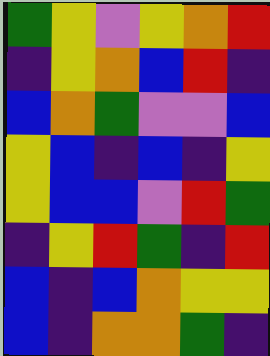[["green", "yellow", "violet", "yellow", "orange", "red"], ["indigo", "yellow", "orange", "blue", "red", "indigo"], ["blue", "orange", "green", "violet", "violet", "blue"], ["yellow", "blue", "indigo", "blue", "indigo", "yellow"], ["yellow", "blue", "blue", "violet", "red", "green"], ["indigo", "yellow", "red", "green", "indigo", "red"], ["blue", "indigo", "blue", "orange", "yellow", "yellow"], ["blue", "indigo", "orange", "orange", "green", "indigo"]]